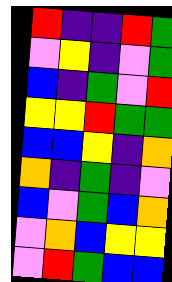[["red", "indigo", "indigo", "red", "green"], ["violet", "yellow", "indigo", "violet", "green"], ["blue", "indigo", "green", "violet", "red"], ["yellow", "yellow", "red", "green", "green"], ["blue", "blue", "yellow", "indigo", "orange"], ["orange", "indigo", "green", "indigo", "violet"], ["blue", "violet", "green", "blue", "orange"], ["violet", "orange", "blue", "yellow", "yellow"], ["violet", "red", "green", "blue", "blue"]]